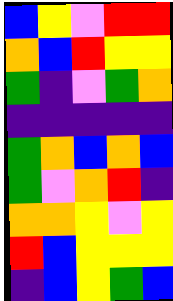[["blue", "yellow", "violet", "red", "red"], ["orange", "blue", "red", "yellow", "yellow"], ["green", "indigo", "violet", "green", "orange"], ["indigo", "indigo", "indigo", "indigo", "indigo"], ["green", "orange", "blue", "orange", "blue"], ["green", "violet", "orange", "red", "indigo"], ["orange", "orange", "yellow", "violet", "yellow"], ["red", "blue", "yellow", "yellow", "yellow"], ["indigo", "blue", "yellow", "green", "blue"]]